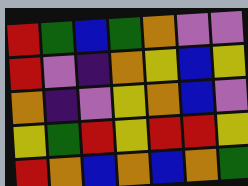[["red", "green", "blue", "green", "orange", "violet", "violet"], ["red", "violet", "indigo", "orange", "yellow", "blue", "yellow"], ["orange", "indigo", "violet", "yellow", "orange", "blue", "violet"], ["yellow", "green", "red", "yellow", "red", "red", "yellow"], ["red", "orange", "blue", "orange", "blue", "orange", "green"]]